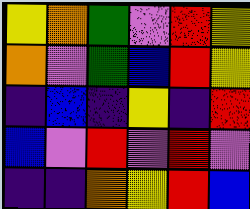[["yellow", "orange", "green", "violet", "red", "yellow"], ["orange", "violet", "green", "blue", "red", "yellow"], ["indigo", "blue", "indigo", "yellow", "indigo", "red"], ["blue", "violet", "red", "violet", "red", "violet"], ["indigo", "indigo", "orange", "yellow", "red", "blue"]]